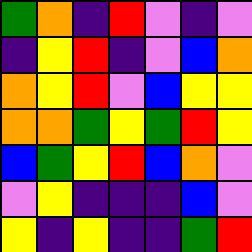[["green", "orange", "indigo", "red", "violet", "indigo", "violet"], ["indigo", "yellow", "red", "indigo", "violet", "blue", "orange"], ["orange", "yellow", "red", "violet", "blue", "yellow", "yellow"], ["orange", "orange", "green", "yellow", "green", "red", "yellow"], ["blue", "green", "yellow", "red", "blue", "orange", "violet"], ["violet", "yellow", "indigo", "indigo", "indigo", "blue", "violet"], ["yellow", "indigo", "yellow", "indigo", "indigo", "green", "red"]]